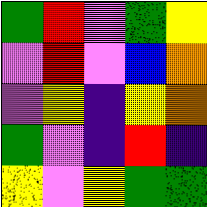[["green", "red", "violet", "green", "yellow"], ["violet", "red", "violet", "blue", "orange"], ["violet", "yellow", "indigo", "yellow", "orange"], ["green", "violet", "indigo", "red", "indigo"], ["yellow", "violet", "yellow", "green", "green"]]